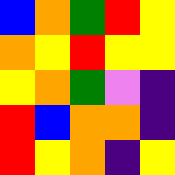[["blue", "orange", "green", "red", "yellow"], ["orange", "yellow", "red", "yellow", "yellow"], ["yellow", "orange", "green", "violet", "indigo"], ["red", "blue", "orange", "orange", "indigo"], ["red", "yellow", "orange", "indigo", "yellow"]]